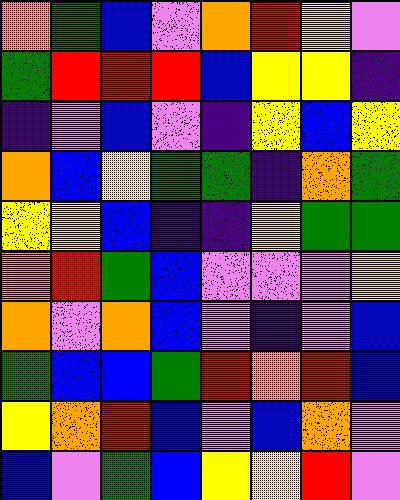[["orange", "green", "blue", "violet", "orange", "red", "yellow", "violet"], ["green", "red", "red", "red", "blue", "yellow", "yellow", "indigo"], ["indigo", "violet", "blue", "violet", "indigo", "yellow", "blue", "yellow"], ["orange", "blue", "yellow", "green", "green", "indigo", "orange", "green"], ["yellow", "yellow", "blue", "indigo", "indigo", "yellow", "green", "green"], ["orange", "red", "green", "blue", "violet", "violet", "violet", "yellow"], ["orange", "violet", "orange", "blue", "violet", "indigo", "violet", "blue"], ["green", "blue", "blue", "green", "red", "orange", "red", "blue"], ["yellow", "orange", "red", "blue", "violet", "blue", "orange", "violet"], ["blue", "violet", "green", "blue", "yellow", "yellow", "red", "violet"]]